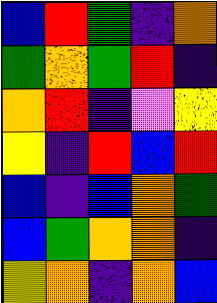[["blue", "red", "green", "indigo", "orange"], ["green", "orange", "green", "red", "indigo"], ["orange", "red", "indigo", "violet", "yellow"], ["yellow", "indigo", "red", "blue", "red"], ["blue", "indigo", "blue", "orange", "green"], ["blue", "green", "orange", "orange", "indigo"], ["yellow", "orange", "indigo", "orange", "blue"]]